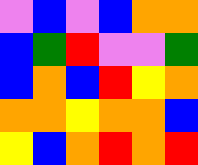[["violet", "blue", "violet", "blue", "orange", "orange"], ["blue", "green", "red", "violet", "violet", "green"], ["blue", "orange", "blue", "red", "yellow", "orange"], ["orange", "orange", "yellow", "orange", "orange", "blue"], ["yellow", "blue", "orange", "red", "orange", "red"]]